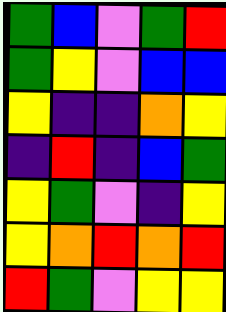[["green", "blue", "violet", "green", "red"], ["green", "yellow", "violet", "blue", "blue"], ["yellow", "indigo", "indigo", "orange", "yellow"], ["indigo", "red", "indigo", "blue", "green"], ["yellow", "green", "violet", "indigo", "yellow"], ["yellow", "orange", "red", "orange", "red"], ["red", "green", "violet", "yellow", "yellow"]]